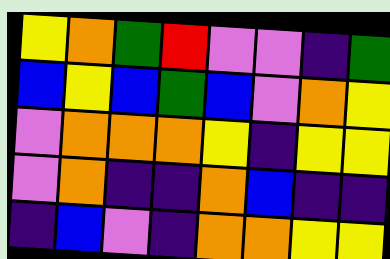[["yellow", "orange", "green", "red", "violet", "violet", "indigo", "green"], ["blue", "yellow", "blue", "green", "blue", "violet", "orange", "yellow"], ["violet", "orange", "orange", "orange", "yellow", "indigo", "yellow", "yellow"], ["violet", "orange", "indigo", "indigo", "orange", "blue", "indigo", "indigo"], ["indigo", "blue", "violet", "indigo", "orange", "orange", "yellow", "yellow"]]